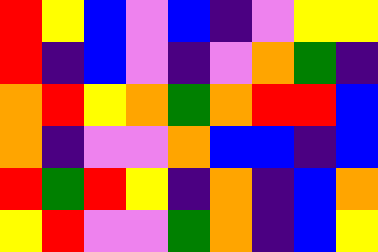[["red", "yellow", "blue", "violet", "blue", "indigo", "violet", "yellow", "yellow"], ["red", "indigo", "blue", "violet", "indigo", "violet", "orange", "green", "indigo"], ["orange", "red", "yellow", "orange", "green", "orange", "red", "red", "blue"], ["orange", "indigo", "violet", "violet", "orange", "blue", "blue", "indigo", "blue"], ["red", "green", "red", "yellow", "indigo", "orange", "indigo", "blue", "orange"], ["yellow", "red", "violet", "violet", "green", "orange", "indigo", "blue", "yellow"]]